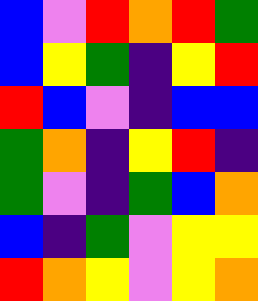[["blue", "violet", "red", "orange", "red", "green"], ["blue", "yellow", "green", "indigo", "yellow", "red"], ["red", "blue", "violet", "indigo", "blue", "blue"], ["green", "orange", "indigo", "yellow", "red", "indigo"], ["green", "violet", "indigo", "green", "blue", "orange"], ["blue", "indigo", "green", "violet", "yellow", "yellow"], ["red", "orange", "yellow", "violet", "yellow", "orange"]]